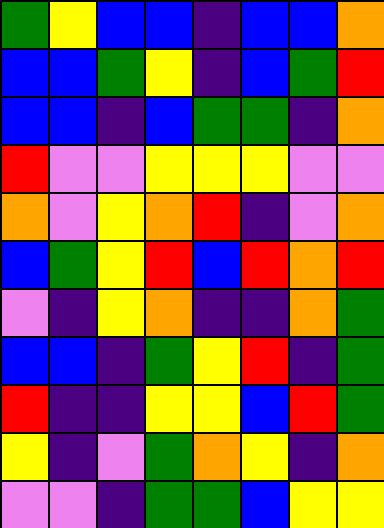[["green", "yellow", "blue", "blue", "indigo", "blue", "blue", "orange"], ["blue", "blue", "green", "yellow", "indigo", "blue", "green", "red"], ["blue", "blue", "indigo", "blue", "green", "green", "indigo", "orange"], ["red", "violet", "violet", "yellow", "yellow", "yellow", "violet", "violet"], ["orange", "violet", "yellow", "orange", "red", "indigo", "violet", "orange"], ["blue", "green", "yellow", "red", "blue", "red", "orange", "red"], ["violet", "indigo", "yellow", "orange", "indigo", "indigo", "orange", "green"], ["blue", "blue", "indigo", "green", "yellow", "red", "indigo", "green"], ["red", "indigo", "indigo", "yellow", "yellow", "blue", "red", "green"], ["yellow", "indigo", "violet", "green", "orange", "yellow", "indigo", "orange"], ["violet", "violet", "indigo", "green", "green", "blue", "yellow", "yellow"]]